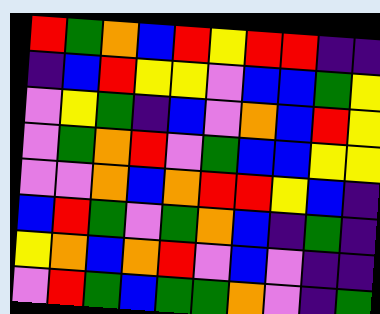[["red", "green", "orange", "blue", "red", "yellow", "red", "red", "indigo", "indigo"], ["indigo", "blue", "red", "yellow", "yellow", "violet", "blue", "blue", "green", "yellow"], ["violet", "yellow", "green", "indigo", "blue", "violet", "orange", "blue", "red", "yellow"], ["violet", "green", "orange", "red", "violet", "green", "blue", "blue", "yellow", "yellow"], ["violet", "violet", "orange", "blue", "orange", "red", "red", "yellow", "blue", "indigo"], ["blue", "red", "green", "violet", "green", "orange", "blue", "indigo", "green", "indigo"], ["yellow", "orange", "blue", "orange", "red", "violet", "blue", "violet", "indigo", "indigo"], ["violet", "red", "green", "blue", "green", "green", "orange", "violet", "indigo", "green"]]